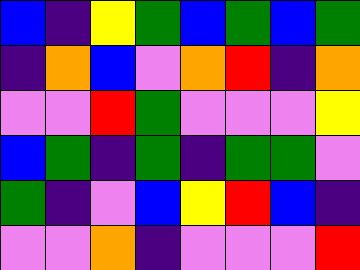[["blue", "indigo", "yellow", "green", "blue", "green", "blue", "green"], ["indigo", "orange", "blue", "violet", "orange", "red", "indigo", "orange"], ["violet", "violet", "red", "green", "violet", "violet", "violet", "yellow"], ["blue", "green", "indigo", "green", "indigo", "green", "green", "violet"], ["green", "indigo", "violet", "blue", "yellow", "red", "blue", "indigo"], ["violet", "violet", "orange", "indigo", "violet", "violet", "violet", "red"]]